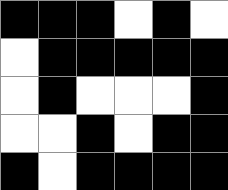[["black", "black", "black", "white", "black", "white"], ["white", "black", "black", "black", "black", "black"], ["white", "black", "white", "white", "white", "black"], ["white", "white", "black", "white", "black", "black"], ["black", "white", "black", "black", "black", "black"]]